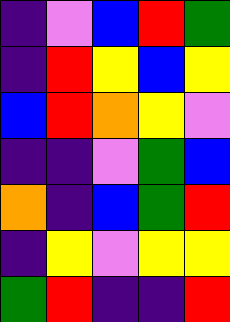[["indigo", "violet", "blue", "red", "green"], ["indigo", "red", "yellow", "blue", "yellow"], ["blue", "red", "orange", "yellow", "violet"], ["indigo", "indigo", "violet", "green", "blue"], ["orange", "indigo", "blue", "green", "red"], ["indigo", "yellow", "violet", "yellow", "yellow"], ["green", "red", "indigo", "indigo", "red"]]